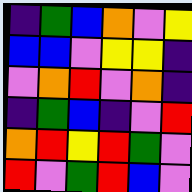[["indigo", "green", "blue", "orange", "violet", "yellow"], ["blue", "blue", "violet", "yellow", "yellow", "indigo"], ["violet", "orange", "red", "violet", "orange", "indigo"], ["indigo", "green", "blue", "indigo", "violet", "red"], ["orange", "red", "yellow", "red", "green", "violet"], ["red", "violet", "green", "red", "blue", "violet"]]